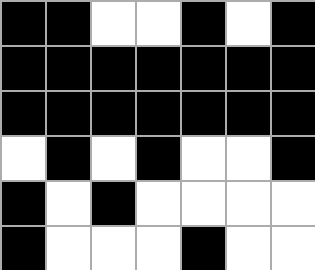[["black", "black", "white", "white", "black", "white", "black"], ["black", "black", "black", "black", "black", "black", "black"], ["black", "black", "black", "black", "black", "black", "black"], ["white", "black", "white", "black", "white", "white", "black"], ["black", "white", "black", "white", "white", "white", "white"], ["black", "white", "white", "white", "black", "white", "white"]]